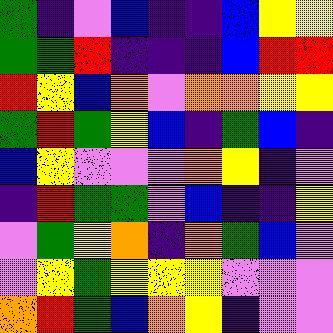[["green", "indigo", "violet", "blue", "indigo", "indigo", "blue", "yellow", "yellow"], ["green", "green", "red", "indigo", "indigo", "indigo", "blue", "red", "red"], ["red", "yellow", "blue", "orange", "violet", "orange", "orange", "yellow", "yellow"], ["green", "red", "green", "yellow", "blue", "indigo", "green", "blue", "indigo"], ["blue", "yellow", "violet", "violet", "violet", "orange", "yellow", "indigo", "violet"], ["indigo", "red", "green", "green", "violet", "blue", "indigo", "indigo", "yellow"], ["violet", "green", "yellow", "orange", "indigo", "orange", "green", "blue", "violet"], ["violet", "yellow", "green", "yellow", "yellow", "yellow", "violet", "violet", "violet"], ["orange", "red", "green", "blue", "orange", "yellow", "indigo", "violet", "violet"]]